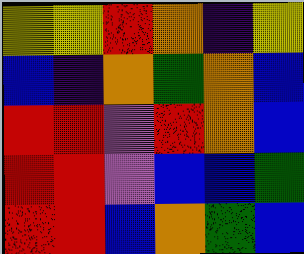[["yellow", "yellow", "red", "orange", "indigo", "yellow"], ["blue", "indigo", "orange", "green", "orange", "blue"], ["red", "red", "violet", "red", "orange", "blue"], ["red", "red", "violet", "blue", "blue", "green"], ["red", "red", "blue", "orange", "green", "blue"]]